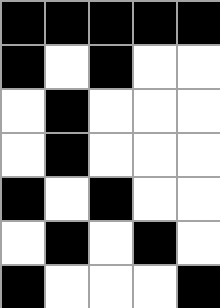[["black", "black", "black", "black", "black"], ["black", "white", "black", "white", "white"], ["white", "black", "white", "white", "white"], ["white", "black", "white", "white", "white"], ["black", "white", "black", "white", "white"], ["white", "black", "white", "black", "white"], ["black", "white", "white", "white", "black"]]